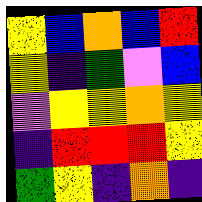[["yellow", "blue", "orange", "blue", "red"], ["yellow", "indigo", "green", "violet", "blue"], ["violet", "yellow", "yellow", "orange", "yellow"], ["indigo", "red", "red", "red", "yellow"], ["green", "yellow", "indigo", "orange", "indigo"]]